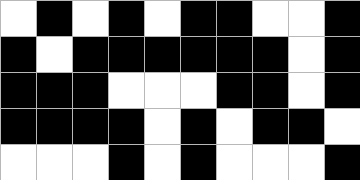[["white", "black", "white", "black", "white", "black", "black", "white", "white", "black"], ["black", "white", "black", "black", "black", "black", "black", "black", "white", "black"], ["black", "black", "black", "white", "white", "white", "black", "black", "white", "black"], ["black", "black", "black", "black", "white", "black", "white", "black", "black", "white"], ["white", "white", "white", "black", "white", "black", "white", "white", "white", "black"]]